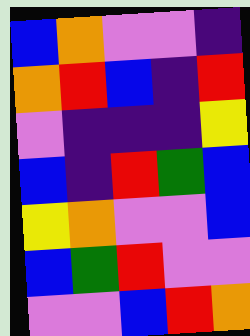[["blue", "orange", "violet", "violet", "indigo"], ["orange", "red", "blue", "indigo", "red"], ["violet", "indigo", "indigo", "indigo", "yellow"], ["blue", "indigo", "red", "green", "blue"], ["yellow", "orange", "violet", "violet", "blue"], ["blue", "green", "red", "violet", "violet"], ["violet", "violet", "blue", "red", "orange"]]